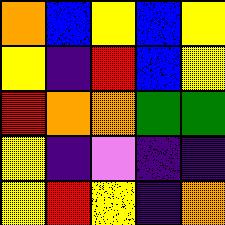[["orange", "blue", "yellow", "blue", "yellow"], ["yellow", "indigo", "red", "blue", "yellow"], ["red", "orange", "orange", "green", "green"], ["yellow", "indigo", "violet", "indigo", "indigo"], ["yellow", "red", "yellow", "indigo", "orange"]]